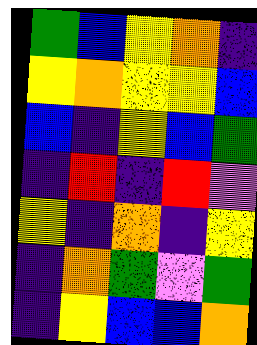[["green", "blue", "yellow", "orange", "indigo"], ["yellow", "orange", "yellow", "yellow", "blue"], ["blue", "indigo", "yellow", "blue", "green"], ["indigo", "red", "indigo", "red", "violet"], ["yellow", "indigo", "orange", "indigo", "yellow"], ["indigo", "orange", "green", "violet", "green"], ["indigo", "yellow", "blue", "blue", "orange"]]